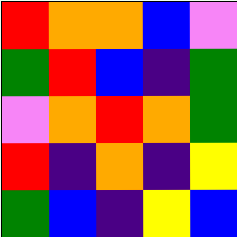[["red", "orange", "orange", "blue", "violet"], ["green", "red", "blue", "indigo", "green"], ["violet", "orange", "red", "orange", "green"], ["red", "indigo", "orange", "indigo", "yellow"], ["green", "blue", "indigo", "yellow", "blue"]]